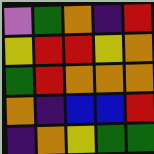[["violet", "green", "orange", "indigo", "red"], ["yellow", "red", "red", "yellow", "orange"], ["green", "red", "orange", "orange", "orange"], ["orange", "indigo", "blue", "blue", "red"], ["indigo", "orange", "yellow", "green", "green"]]